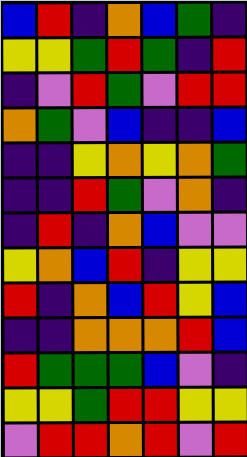[["blue", "red", "indigo", "orange", "blue", "green", "indigo"], ["yellow", "yellow", "green", "red", "green", "indigo", "red"], ["indigo", "violet", "red", "green", "violet", "red", "red"], ["orange", "green", "violet", "blue", "indigo", "indigo", "blue"], ["indigo", "indigo", "yellow", "orange", "yellow", "orange", "green"], ["indigo", "indigo", "red", "green", "violet", "orange", "indigo"], ["indigo", "red", "indigo", "orange", "blue", "violet", "violet"], ["yellow", "orange", "blue", "red", "indigo", "yellow", "yellow"], ["red", "indigo", "orange", "blue", "red", "yellow", "blue"], ["indigo", "indigo", "orange", "orange", "orange", "red", "blue"], ["red", "green", "green", "green", "blue", "violet", "indigo"], ["yellow", "yellow", "green", "red", "red", "yellow", "yellow"], ["violet", "red", "red", "orange", "red", "violet", "red"]]